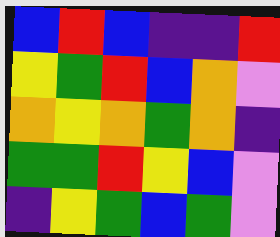[["blue", "red", "blue", "indigo", "indigo", "red"], ["yellow", "green", "red", "blue", "orange", "violet"], ["orange", "yellow", "orange", "green", "orange", "indigo"], ["green", "green", "red", "yellow", "blue", "violet"], ["indigo", "yellow", "green", "blue", "green", "violet"]]